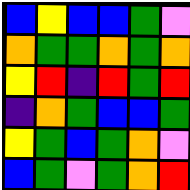[["blue", "yellow", "blue", "blue", "green", "violet"], ["orange", "green", "green", "orange", "green", "orange"], ["yellow", "red", "indigo", "red", "green", "red"], ["indigo", "orange", "green", "blue", "blue", "green"], ["yellow", "green", "blue", "green", "orange", "violet"], ["blue", "green", "violet", "green", "orange", "red"]]